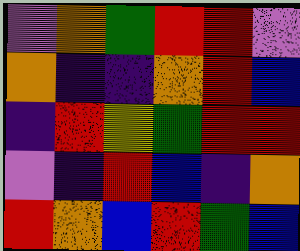[["violet", "orange", "green", "red", "red", "violet"], ["orange", "indigo", "indigo", "orange", "red", "blue"], ["indigo", "red", "yellow", "green", "red", "red"], ["violet", "indigo", "red", "blue", "indigo", "orange"], ["red", "orange", "blue", "red", "green", "blue"]]